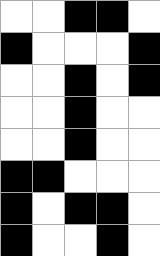[["white", "white", "black", "black", "white"], ["black", "white", "white", "white", "black"], ["white", "white", "black", "white", "black"], ["white", "white", "black", "white", "white"], ["white", "white", "black", "white", "white"], ["black", "black", "white", "white", "white"], ["black", "white", "black", "black", "white"], ["black", "white", "white", "black", "white"]]